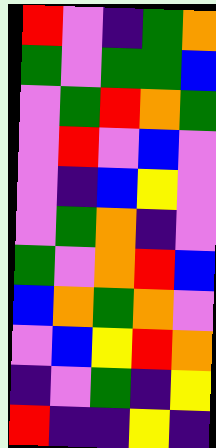[["red", "violet", "indigo", "green", "orange"], ["green", "violet", "green", "green", "blue"], ["violet", "green", "red", "orange", "green"], ["violet", "red", "violet", "blue", "violet"], ["violet", "indigo", "blue", "yellow", "violet"], ["violet", "green", "orange", "indigo", "violet"], ["green", "violet", "orange", "red", "blue"], ["blue", "orange", "green", "orange", "violet"], ["violet", "blue", "yellow", "red", "orange"], ["indigo", "violet", "green", "indigo", "yellow"], ["red", "indigo", "indigo", "yellow", "indigo"]]